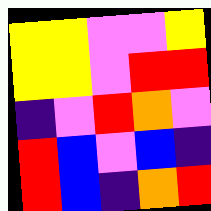[["yellow", "yellow", "violet", "violet", "yellow"], ["yellow", "yellow", "violet", "red", "red"], ["indigo", "violet", "red", "orange", "violet"], ["red", "blue", "violet", "blue", "indigo"], ["red", "blue", "indigo", "orange", "red"]]